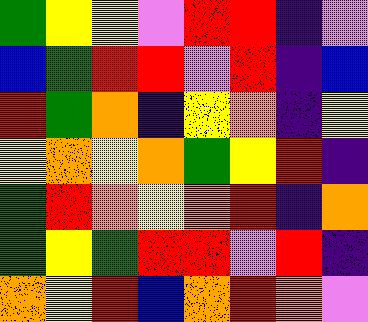[["green", "yellow", "yellow", "violet", "red", "red", "indigo", "violet"], ["blue", "green", "red", "red", "violet", "red", "indigo", "blue"], ["red", "green", "orange", "indigo", "yellow", "orange", "indigo", "yellow"], ["yellow", "orange", "yellow", "orange", "green", "yellow", "red", "indigo"], ["green", "red", "orange", "yellow", "orange", "red", "indigo", "orange"], ["green", "yellow", "green", "red", "red", "violet", "red", "indigo"], ["orange", "yellow", "red", "blue", "orange", "red", "orange", "violet"]]